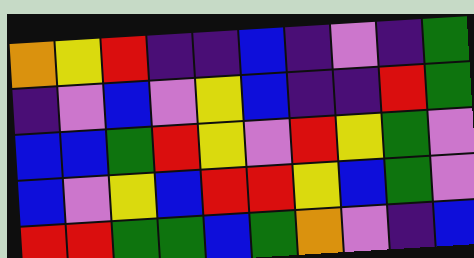[["orange", "yellow", "red", "indigo", "indigo", "blue", "indigo", "violet", "indigo", "green"], ["indigo", "violet", "blue", "violet", "yellow", "blue", "indigo", "indigo", "red", "green"], ["blue", "blue", "green", "red", "yellow", "violet", "red", "yellow", "green", "violet"], ["blue", "violet", "yellow", "blue", "red", "red", "yellow", "blue", "green", "violet"], ["red", "red", "green", "green", "blue", "green", "orange", "violet", "indigo", "blue"]]